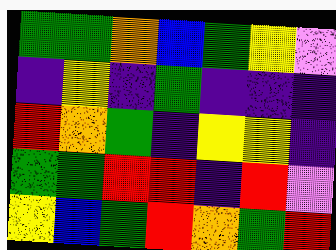[["green", "green", "orange", "blue", "green", "yellow", "violet"], ["indigo", "yellow", "indigo", "green", "indigo", "indigo", "indigo"], ["red", "orange", "green", "indigo", "yellow", "yellow", "indigo"], ["green", "green", "red", "red", "indigo", "red", "violet"], ["yellow", "blue", "green", "red", "orange", "green", "red"]]